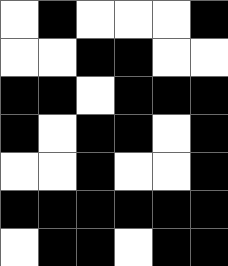[["white", "black", "white", "white", "white", "black"], ["white", "white", "black", "black", "white", "white"], ["black", "black", "white", "black", "black", "black"], ["black", "white", "black", "black", "white", "black"], ["white", "white", "black", "white", "white", "black"], ["black", "black", "black", "black", "black", "black"], ["white", "black", "black", "white", "black", "black"]]